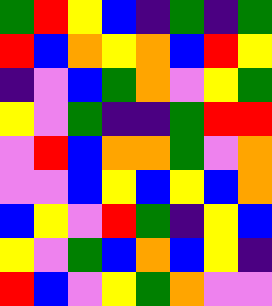[["green", "red", "yellow", "blue", "indigo", "green", "indigo", "green"], ["red", "blue", "orange", "yellow", "orange", "blue", "red", "yellow"], ["indigo", "violet", "blue", "green", "orange", "violet", "yellow", "green"], ["yellow", "violet", "green", "indigo", "indigo", "green", "red", "red"], ["violet", "red", "blue", "orange", "orange", "green", "violet", "orange"], ["violet", "violet", "blue", "yellow", "blue", "yellow", "blue", "orange"], ["blue", "yellow", "violet", "red", "green", "indigo", "yellow", "blue"], ["yellow", "violet", "green", "blue", "orange", "blue", "yellow", "indigo"], ["red", "blue", "violet", "yellow", "green", "orange", "violet", "violet"]]